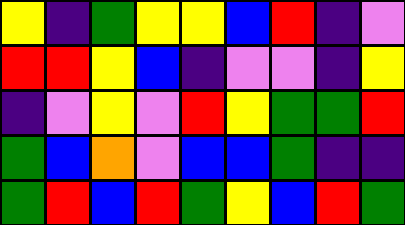[["yellow", "indigo", "green", "yellow", "yellow", "blue", "red", "indigo", "violet"], ["red", "red", "yellow", "blue", "indigo", "violet", "violet", "indigo", "yellow"], ["indigo", "violet", "yellow", "violet", "red", "yellow", "green", "green", "red"], ["green", "blue", "orange", "violet", "blue", "blue", "green", "indigo", "indigo"], ["green", "red", "blue", "red", "green", "yellow", "blue", "red", "green"]]